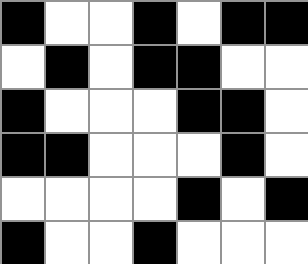[["black", "white", "white", "black", "white", "black", "black"], ["white", "black", "white", "black", "black", "white", "white"], ["black", "white", "white", "white", "black", "black", "white"], ["black", "black", "white", "white", "white", "black", "white"], ["white", "white", "white", "white", "black", "white", "black"], ["black", "white", "white", "black", "white", "white", "white"]]